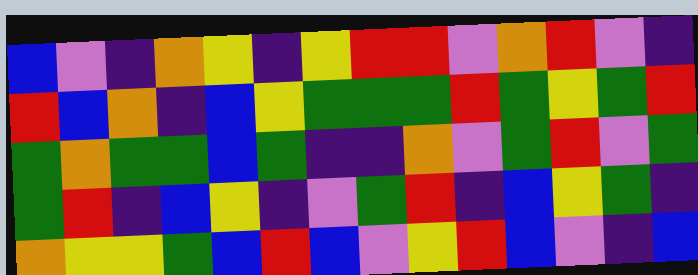[["blue", "violet", "indigo", "orange", "yellow", "indigo", "yellow", "red", "red", "violet", "orange", "red", "violet", "indigo"], ["red", "blue", "orange", "indigo", "blue", "yellow", "green", "green", "green", "red", "green", "yellow", "green", "red"], ["green", "orange", "green", "green", "blue", "green", "indigo", "indigo", "orange", "violet", "green", "red", "violet", "green"], ["green", "red", "indigo", "blue", "yellow", "indigo", "violet", "green", "red", "indigo", "blue", "yellow", "green", "indigo"], ["orange", "yellow", "yellow", "green", "blue", "red", "blue", "violet", "yellow", "red", "blue", "violet", "indigo", "blue"]]